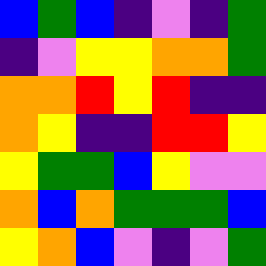[["blue", "green", "blue", "indigo", "violet", "indigo", "green"], ["indigo", "violet", "yellow", "yellow", "orange", "orange", "green"], ["orange", "orange", "red", "yellow", "red", "indigo", "indigo"], ["orange", "yellow", "indigo", "indigo", "red", "red", "yellow"], ["yellow", "green", "green", "blue", "yellow", "violet", "violet"], ["orange", "blue", "orange", "green", "green", "green", "blue"], ["yellow", "orange", "blue", "violet", "indigo", "violet", "green"]]